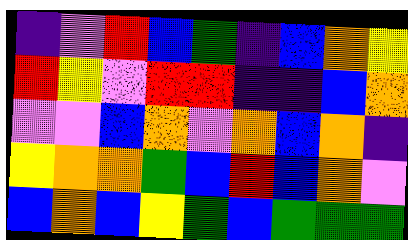[["indigo", "violet", "red", "blue", "green", "indigo", "blue", "orange", "yellow"], ["red", "yellow", "violet", "red", "red", "indigo", "indigo", "blue", "orange"], ["violet", "violet", "blue", "orange", "violet", "orange", "blue", "orange", "indigo"], ["yellow", "orange", "orange", "green", "blue", "red", "blue", "orange", "violet"], ["blue", "orange", "blue", "yellow", "green", "blue", "green", "green", "green"]]